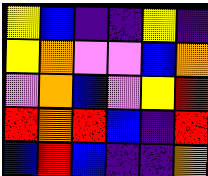[["yellow", "blue", "indigo", "indigo", "yellow", "indigo"], ["yellow", "orange", "violet", "violet", "blue", "orange"], ["violet", "orange", "blue", "violet", "yellow", "red"], ["red", "orange", "red", "blue", "indigo", "red"], ["blue", "red", "blue", "indigo", "indigo", "orange"]]